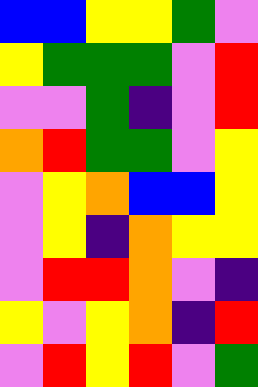[["blue", "blue", "yellow", "yellow", "green", "violet"], ["yellow", "green", "green", "green", "violet", "red"], ["violet", "violet", "green", "indigo", "violet", "red"], ["orange", "red", "green", "green", "violet", "yellow"], ["violet", "yellow", "orange", "blue", "blue", "yellow"], ["violet", "yellow", "indigo", "orange", "yellow", "yellow"], ["violet", "red", "red", "orange", "violet", "indigo"], ["yellow", "violet", "yellow", "orange", "indigo", "red"], ["violet", "red", "yellow", "red", "violet", "green"]]